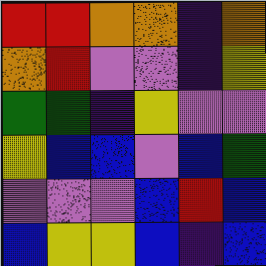[["red", "red", "orange", "orange", "indigo", "orange"], ["orange", "red", "violet", "violet", "indigo", "yellow"], ["green", "green", "indigo", "yellow", "violet", "violet"], ["yellow", "blue", "blue", "violet", "blue", "green"], ["violet", "violet", "violet", "blue", "red", "blue"], ["blue", "yellow", "yellow", "blue", "indigo", "blue"]]